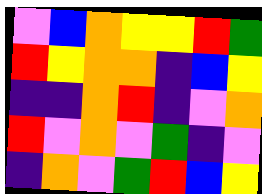[["violet", "blue", "orange", "yellow", "yellow", "red", "green"], ["red", "yellow", "orange", "orange", "indigo", "blue", "yellow"], ["indigo", "indigo", "orange", "red", "indigo", "violet", "orange"], ["red", "violet", "orange", "violet", "green", "indigo", "violet"], ["indigo", "orange", "violet", "green", "red", "blue", "yellow"]]